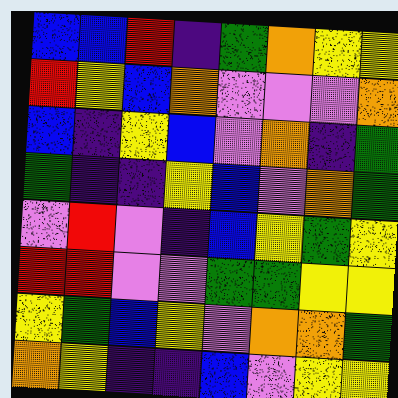[["blue", "blue", "red", "indigo", "green", "orange", "yellow", "yellow"], ["red", "yellow", "blue", "orange", "violet", "violet", "violet", "orange"], ["blue", "indigo", "yellow", "blue", "violet", "orange", "indigo", "green"], ["green", "indigo", "indigo", "yellow", "blue", "violet", "orange", "green"], ["violet", "red", "violet", "indigo", "blue", "yellow", "green", "yellow"], ["red", "red", "violet", "violet", "green", "green", "yellow", "yellow"], ["yellow", "green", "blue", "yellow", "violet", "orange", "orange", "green"], ["orange", "yellow", "indigo", "indigo", "blue", "violet", "yellow", "yellow"]]